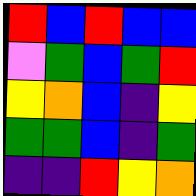[["red", "blue", "red", "blue", "blue"], ["violet", "green", "blue", "green", "red"], ["yellow", "orange", "blue", "indigo", "yellow"], ["green", "green", "blue", "indigo", "green"], ["indigo", "indigo", "red", "yellow", "orange"]]